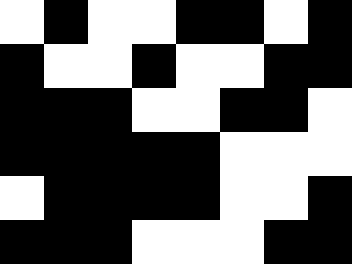[["white", "black", "white", "white", "black", "black", "white", "black"], ["black", "white", "white", "black", "white", "white", "black", "black"], ["black", "black", "black", "white", "white", "black", "black", "white"], ["black", "black", "black", "black", "black", "white", "white", "white"], ["white", "black", "black", "black", "black", "white", "white", "black"], ["black", "black", "black", "white", "white", "white", "black", "black"]]